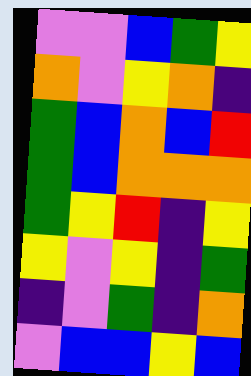[["violet", "violet", "blue", "green", "yellow"], ["orange", "violet", "yellow", "orange", "indigo"], ["green", "blue", "orange", "blue", "red"], ["green", "blue", "orange", "orange", "orange"], ["green", "yellow", "red", "indigo", "yellow"], ["yellow", "violet", "yellow", "indigo", "green"], ["indigo", "violet", "green", "indigo", "orange"], ["violet", "blue", "blue", "yellow", "blue"]]